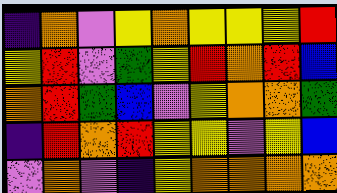[["indigo", "orange", "violet", "yellow", "orange", "yellow", "yellow", "yellow", "red"], ["yellow", "red", "violet", "green", "yellow", "red", "orange", "red", "blue"], ["orange", "red", "green", "blue", "violet", "yellow", "orange", "orange", "green"], ["indigo", "red", "orange", "red", "yellow", "yellow", "violet", "yellow", "blue"], ["violet", "orange", "violet", "indigo", "yellow", "orange", "orange", "orange", "orange"]]